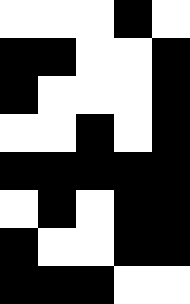[["white", "white", "white", "black", "white"], ["black", "black", "white", "white", "black"], ["black", "white", "white", "white", "black"], ["white", "white", "black", "white", "black"], ["black", "black", "black", "black", "black"], ["white", "black", "white", "black", "black"], ["black", "white", "white", "black", "black"], ["black", "black", "black", "white", "white"]]